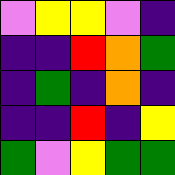[["violet", "yellow", "yellow", "violet", "indigo"], ["indigo", "indigo", "red", "orange", "green"], ["indigo", "green", "indigo", "orange", "indigo"], ["indigo", "indigo", "red", "indigo", "yellow"], ["green", "violet", "yellow", "green", "green"]]